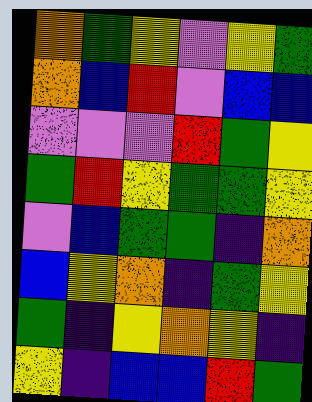[["orange", "green", "yellow", "violet", "yellow", "green"], ["orange", "blue", "red", "violet", "blue", "blue"], ["violet", "violet", "violet", "red", "green", "yellow"], ["green", "red", "yellow", "green", "green", "yellow"], ["violet", "blue", "green", "green", "indigo", "orange"], ["blue", "yellow", "orange", "indigo", "green", "yellow"], ["green", "indigo", "yellow", "orange", "yellow", "indigo"], ["yellow", "indigo", "blue", "blue", "red", "green"]]